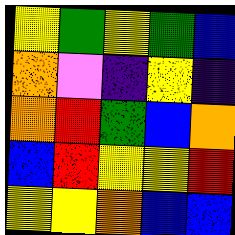[["yellow", "green", "yellow", "green", "blue"], ["orange", "violet", "indigo", "yellow", "indigo"], ["orange", "red", "green", "blue", "orange"], ["blue", "red", "yellow", "yellow", "red"], ["yellow", "yellow", "orange", "blue", "blue"]]